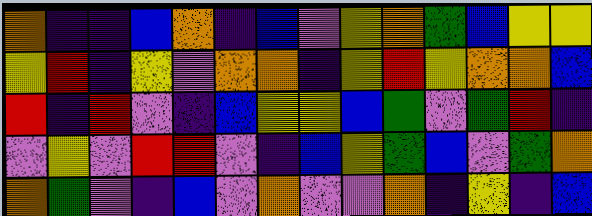[["orange", "indigo", "indigo", "blue", "orange", "indigo", "blue", "violet", "yellow", "orange", "green", "blue", "yellow", "yellow"], ["yellow", "red", "indigo", "yellow", "violet", "orange", "orange", "indigo", "yellow", "red", "yellow", "orange", "orange", "blue"], ["red", "indigo", "red", "violet", "indigo", "blue", "yellow", "yellow", "blue", "green", "violet", "green", "red", "indigo"], ["violet", "yellow", "violet", "red", "red", "violet", "indigo", "blue", "yellow", "green", "blue", "violet", "green", "orange"], ["orange", "green", "violet", "indigo", "blue", "violet", "orange", "violet", "violet", "orange", "indigo", "yellow", "indigo", "blue"]]